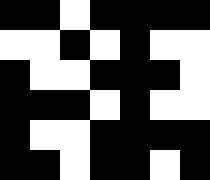[["black", "black", "white", "black", "black", "black", "black"], ["white", "white", "black", "white", "black", "white", "white"], ["black", "white", "white", "black", "black", "black", "white"], ["black", "black", "black", "white", "black", "white", "white"], ["black", "white", "white", "black", "black", "black", "black"], ["black", "black", "white", "black", "black", "white", "black"]]